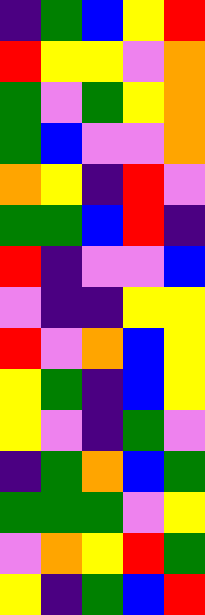[["indigo", "green", "blue", "yellow", "red"], ["red", "yellow", "yellow", "violet", "orange"], ["green", "violet", "green", "yellow", "orange"], ["green", "blue", "violet", "violet", "orange"], ["orange", "yellow", "indigo", "red", "violet"], ["green", "green", "blue", "red", "indigo"], ["red", "indigo", "violet", "violet", "blue"], ["violet", "indigo", "indigo", "yellow", "yellow"], ["red", "violet", "orange", "blue", "yellow"], ["yellow", "green", "indigo", "blue", "yellow"], ["yellow", "violet", "indigo", "green", "violet"], ["indigo", "green", "orange", "blue", "green"], ["green", "green", "green", "violet", "yellow"], ["violet", "orange", "yellow", "red", "green"], ["yellow", "indigo", "green", "blue", "red"]]